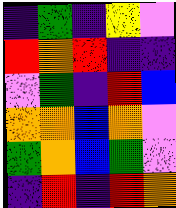[["indigo", "green", "indigo", "yellow", "violet"], ["red", "orange", "red", "indigo", "indigo"], ["violet", "green", "indigo", "red", "blue"], ["orange", "orange", "blue", "orange", "violet"], ["green", "orange", "blue", "green", "violet"], ["indigo", "red", "indigo", "red", "orange"]]